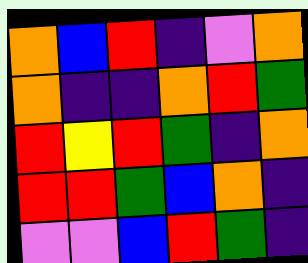[["orange", "blue", "red", "indigo", "violet", "orange"], ["orange", "indigo", "indigo", "orange", "red", "green"], ["red", "yellow", "red", "green", "indigo", "orange"], ["red", "red", "green", "blue", "orange", "indigo"], ["violet", "violet", "blue", "red", "green", "indigo"]]